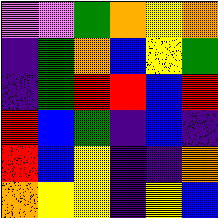[["violet", "violet", "green", "orange", "yellow", "orange"], ["indigo", "green", "orange", "blue", "yellow", "green"], ["indigo", "green", "red", "red", "blue", "red"], ["red", "blue", "green", "indigo", "blue", "indigo"], ["red", "blue", "yellow", "indigo", "indigo", "orange"], ["orange", "yellow", "yellow", "indigo", "yellow", "blue"]]